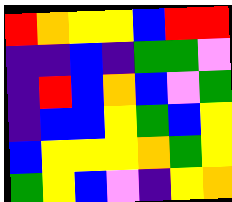[["red", "orange", "yellow", "yellow", "blue", "red", "red"], ["indigo", "indigo", "blue", "indigo", "green", "green", "violet"], ["indigo", "red", "blue", "orange", "blue", "violet", "green"], ["indigo", "blue", "blue", "yellow", "green", "blue", "yellow"], ["blue", "yellow", "yellow", "yellow", "orange", "green", "yellow"], ["green", "yellow", "blue", "violet", "indigo", "yellow", "orange"]]